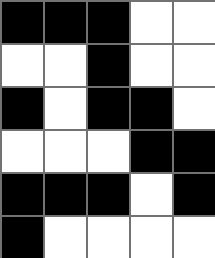[["black", "black", "black", "white", "white"], ["white", "white", "black", "white", "white"], ["black", "white", "black", "black", "white"], ["white", "white", "white", "black", "black"], ["black", "black", "black", "white", "black"], ["black", "white", "white", "white", "white"]]